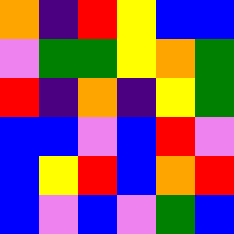[["orange", "indigo", "red", "yellow", "blue", "blue"], ["violet", "green", "green", "yellow", "orange", "green"], ["red", "indigo", "orange", "indigo", "yellow", "green"], ["blue", "blue", "violet", "blue", "red", "violet"], ["blue", "yellow", "red", "blue", "orange", "red"], ["blue", "violet", "blue", "violet", "green", "blue"]]